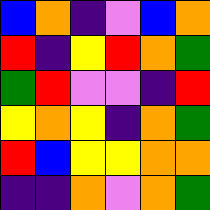[["blue", "orange", "indigo", "violet", "blue", "orange"], ["red", "indigo", "yellow", "red", "orange", "green"], ["green", "red", "violet", "violet", "indigo", "red"], ["yellow", "orange", "yellow", "indigo", "orange", "green"], ["red", "blue", "yellow", "yellow", "orange", "orange"], ["indigo", "indigo", "orange", "violet", "orange", "green"]]